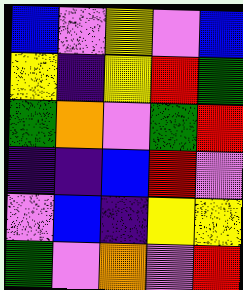[["blue", "violet", "yellow", "violet", "blue"], ["yellow", "indigo", "yellow", "red", "green"], ["green", "orange", "violet", "green", "red"], ["indigo", "indigo", "blue", "red", "violet"], ["violet", "blue", "indigo", "yellow", "yellow"], ["green", "violet", "orange", "violet", "red"]]